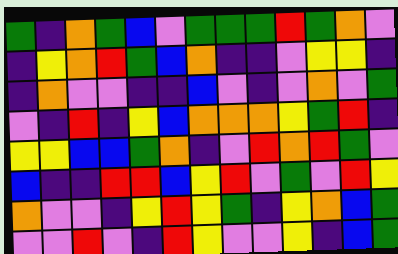[["green", "indigo", "orange", "green", "blue", "violet", "green", "green", "green", "red", "green", "orange", "violet"], ["indigo", "yellow", "orange", "red", "green", "blue", "orange", "indigo", "indigo", "violet", "yellow", "yellow", "indigo"], ["indigo", "orange", "violet", "violet", "indigo", "indigo", "blue", "violet", "indigo", "violet", "orange", "violet", "green"], ["violet", "indigo", "red", "indigo", "yellow", "blue", "orange", "orange", "orange", "yellow", "green", "red", "indigo"], ["yellow", "yellow", "blue", "blue", "green", "orange", "indigo", "violet", "red", "orange", "red", "green", "violet"], ["blue", "indigo", "indigo", "red", "red", "blue", "yellow", "red", "violet", "green", "violet", "red", "yellow"], ["orange", "violet", "violet", "indigo", "yellow", "red", "yellow", "green", "indigo", "yellow", "orange", "blue", "green"], ["violet", "violet", "red", "violet", "indigo", "red", "yellow", "violet", "violet", "yellow", "indigo", "blue", "green"]]